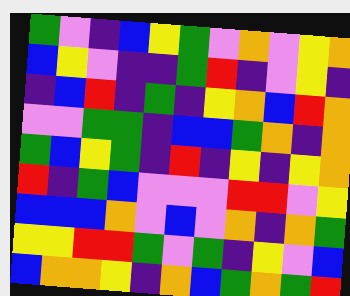[["green", "violet", "indigo", "blue", "yellow", "green", "violet", "orange", "violet", "yellow", "orange"], ["blue", "yellow", "violet", "indigo", "indigo", "green", "red", "indigo", "violet", "yellow", "indigo"], ["indigo", "blue", "red", "indigo", "green", "indigo", "yellow", "orange", "blue", "red", "orange"], ["violet", "violet", "green", "green", "indigo", "blue", "blue", "green", "orange", "indigo", "orange"], ["green", "blue", "yellow", "green", "indigo", "red", "indigo", "yellow", "indigo", "yellow", "orange"], ["red", "indigo", "green", "blue", "violet", "violet", "violet", "red", "red", "violet", "yellow"], ["blue", "blue", "blue", "orange", "violet", "blue", "violet", "orange", "indigo", "orange", "green"], ["yellow", "yellow", "red", "red", "green", "violet", "green", "indigo", "yellow", "violet", "blue"], ["blue", "orange", "orange", "yellow", "indigo", "orange", "blue", "green", "orange", "green", "red"]]